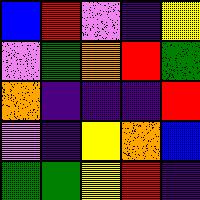[["blue", "red", "violet", "indigo", "yellow"], ["violet", "green", "orange", "red", "green"], ["orange", "indigo", "indigo", "indigo", "red"], ["violet", "indigo", "yellow", "orange", "blue"], ["green", "green", "yellow", "red", "indigo"]]